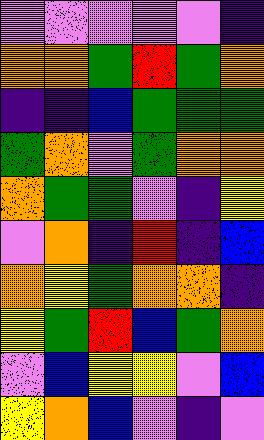[["violet", "violet", "violet", "violet", "violet", "indigo"], ["orange", "orange", "green", "red", "green", "orange"], ["indigo", "indigo", "blue", "green", "green", "green"], ["green", "orange", "violet", "green", "orange", "orange"], ["orange", "green", "green", "violet", "indigo", "yellow"], ["violet", "orange", "indigo", "red", "indigo", "blue"], ["orange", "yellow", "green", "orange", "orange", "indigo"], ["yellow", "green", "red", "blue", "green", "orange"], ["violet", "blue", "yellow", "yellow", "violet", "blue"], ["yellow", "orange", "blue", "violet", "indigo", "violet"]]